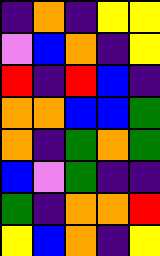[["indigo", "orange", "indigo", "yellow", "yellow"], ["violet", "blue", "orange", "indigo", "yellow"], ["red", "indigo", "red", "blue", "indigo"], ["orange", "orange", "blue", "blue", "green"], ["orange", "indigo", "green", "orange", "green"], ["blue", "violet", "green", "indigo", "indigo"], ["green", "indigo", "orange", "orange", "red"], ["yellow", "blue", "orange", "indigo", "yellow"]]